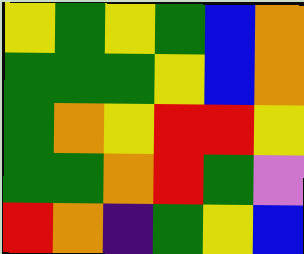[["yellow", "green", "yellow", "green", "blue", "orange"], ["green", "green", "green", "yellow", "blue", "orange"], ["green", "orange", "yellow", "red", "red", "yellow"], ["green", "green", "orange", "red", "green", "violet"], ["red", "orange", "indigo", "green", "yellow", "blue"]]